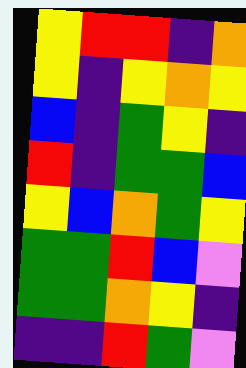[["yellow", "red", "red", "indigo", "orange"], ["yellow", "indigo", "yellow", "orange", "yellow"], ["blue", "indigo", "green", "yellow", "indigo"], ["red", "indigo", "green", "green", "blue"], ["yellow", "blue", "orange", "green", "yellow"], ["green", "green", "red", "blue", "violet"], ["green", "green", "orange", "yellow", "indigo"], ["indigo", "indigo", "red", "green", "violet"]]